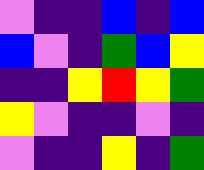[["violet", "indigo", "indigo", "blue", "indigo", "blue"], ["blue", "violet", "indigo", "green", "blue", "yellow"], ["indigo", "indigo", "yellow", "red", "yellow", "green"], ["yellow", "violet", "indigo", "indigo", "violet", "indigo"], ["violet", "indigo", "indigo", "yellow", "indigo", "green"]]